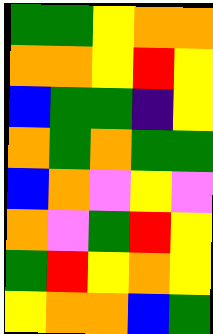[["green", "green", "yellow", "orange", "orange"], ["orange", "orange", "yellow", "red", "yellow"], ["blue", "green", "green", "indigo", "yellow"], ["orange", "green", "orange", "green", "green"], ["blue", "orange", "violet", "yellow", "violet"], ["orange", "violet", "green", "red", "yellow"], ["green", "red", "yellow", "orange", "yellow"], ["yellow", "orange", "orange", "blue", "green"]]